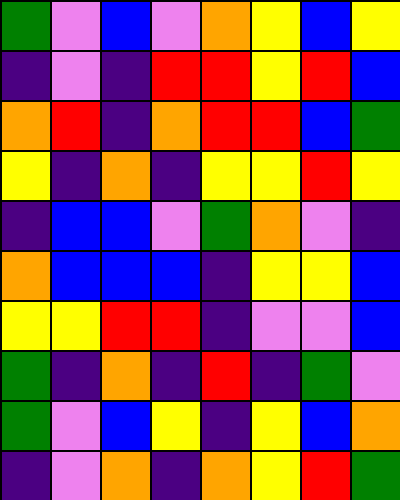[["green", "violet", "blue", "violet", "orange", "yellow", "blue", "yellow"], ["indigo", "violet", "indigo", "red", "red", "yellow", "red", "blue"], ["orange", "red", "indigo", "orange", "red", "red", "blue", "green"], ["yellow", "indigo", "orange", "indigo", "yellow", "yellow", "red", "yellow"], ["indigo", "blue", "blue", "violet", "green", "orange", "violet", "indigo"], ["orange", "blue", "blue", "blue", "indigo", "yellow", "yellow", "blue"], ["yellow", "yellow", "red", "red", "indigo", "violet", "violet", "blue"], ["green", "indigo", "orange", "indigo", "red", "indigo", "green", "violet"], ["green", "violet", "blue", "yellow", "indigo", "yellow", "blue", "orange"], ["indigo", "violet", "orange", "indigo", "orange", "yellow", "red", "green"]]